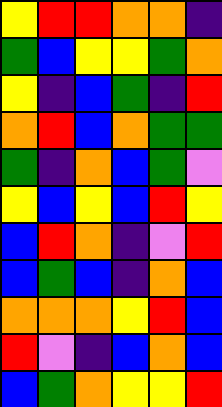[["yellow", "red", "red", "orange", "orange", "indigo"], ["green", "blue", "yellow", "yellow", "green", "orange"], ["yellow", "indigo", "blue", "green", "indigo", "red"], ["orange", "red", "blue", "orange", "green", "green"], ["green", "indigo", "orange", "blue", "green", "violet"], ["yellow", "blue", "yellow", "blue", "red", "yellow"], ["blue", "red", "orange", "indigo", "violet", "red"], ["blue", "green", "blue", "indigo", "orange", "blue"], ["orange", "orange", "orange", "yellow", "red", "blue"], ["red", "violet", "indigo", "blue", "orange", "blue"], ["blue", "green", "orange", "yellow", "yellow", "red"]]